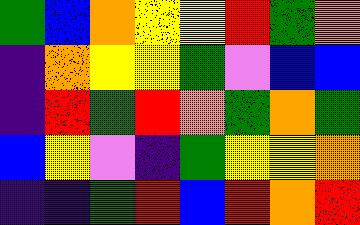[["green", "blue", "orange", "yellow", "yellow", "red", "green", "orange"], ["indigo", "orange", "yellow", "yellow", "green", "violet", "blue", "blue"], ["indigo", "red", "green", "red", "orange", "green", "orange", "green"], ["blue", "yellow", "violet", "indigo", "green", "yellow", "yellow", "orange"], ["indigo", "indigo", "green", "red", "blue", "red", "orange", "red"]]